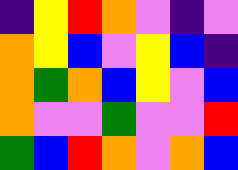[["indigo", "yellow", "red", "orange", "violet", "indigo", "violet"], ["orange", "yellow", "blue", "violet", "yellow", "blue", "indigo"], ["orange", "green", "orange", "blue", "yellow", "violet", "blue"], ["orange", "violet", "violet", "green", "violet", "violet", "red"], ["green", "blue", "red", "orange", "violet", "orange", "blue"]]